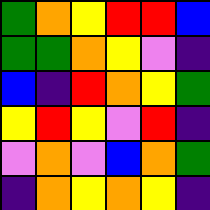[["green", "orange", "yellow", "red", "red", "blue"], ["green", "green", "orange", "yellow", "violet", "indigo"], ["blue", "indigo", "red", "orange", "yellow", "green"], ["yellow", "red", "yellow", "violet", "red", "indigo"], ["violet", "orange", "violet", "blue", "orange", "green"], ["indigo", "orange", "yellow", "orange", "yellow", "indigo"]]